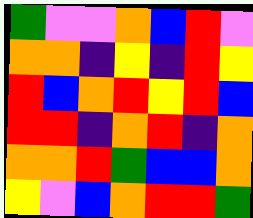[["green", "violet", "violet", "orange", "blue", "red", "violet"], ["orange", "orange", "indigo", "yellow", "indigo", "red", "yellow"], ["red", "blue", "orange", "red", "yellow", "red", "blue"], ["red", "red", "indigo", "orange", "red", "indigo", "orange"], ["orange", "orange", "red", "green", "blue", "blue", "orange"], ["yellow", "violet", "blue", "orange", "red", "red", "green"]]